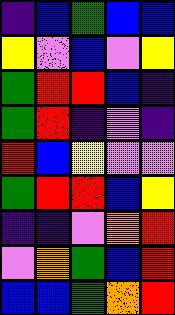[["indigo", "blue", "green", "blue", "blue"], ["yellow", "violet", "blue", "violet", "yellow"], ["green", "red", "red", "blue", "indigo"], ["green", "red", "indigo", "violet", "indigo"], ["red", "blue", "yellow", "violet", "violet"], ["green", "red", "red", "blue", "yellow"], ["indigo", "indigo", "violet", "orange", "red"], ["violet", "orange", "green", "blue", "red"], ["blue", "blue", "green", "orange", "red"]]